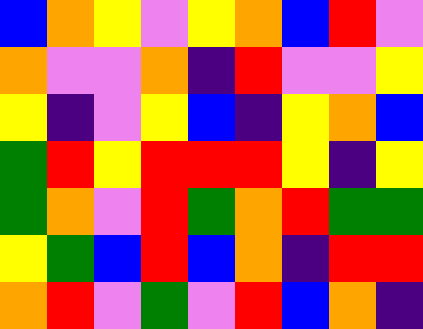[["blue", "orange", "yellow", "violet", "yellow", "orange", "blue", "red", "violet"], ["orange", "violet", "violet", "orange", "indigo", "red", "violet", "violet", "yellow"], ["yellow", "indigo", "violet", "yellow", "blue", "indigo", "yellow", "orange", "blue"], ["green", "red", "yellow", "red", "red", "red", "yellow", "indigo", "yellow"], ["green", "orange", "violet", "red", "green", "orange", "red", "green", "green"], ["yellow", "green", "blue", "red", "blue", "orange", "indigo", "red", "red"], ["orange", "red", "violet", "green", "violet", "red", "blue", "orange", "indigo"]]